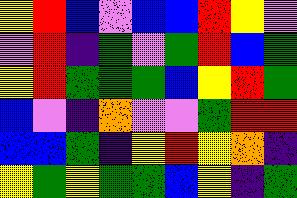[["yellow", "red", "blue", "violet", "blue", "blue", "red", "yellow", "violet"], ["violet", "red", "indigo", "green", "violet", "green", "red", "blue", "green"], ["yellow", "red", "green", "green", "green", "blue", "yellow", "red", "green"], ["blue", "violet", "indigo", "orange", "violet", "violet", "green", "red", "red"], ["blue", "blue", "green", "indigo", "yellow", "red", "yellow", "orange", "indigo"], ["yellow", "green", "yellow", "green", "green", "blue", "yellow", "indigo", "green"]]